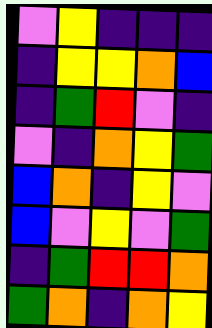[["violet", "yellow", "indigo", "indigo", "indigo"], ["indigo", "yellow", "yellow", "orange", "blue"], ["indigo", "green", "red", "violet", "indigo"], ["violet", "indigo", "orange", "yellow", "green"], ["blue", "orange", "indigo", "yellow", "violet"], ["blue", "violet", "yellow", "violet", "green"], ["indigo", "green", "red", "red", "orange"], ["green", "orange", "indigo", "orange", "yellow"]]